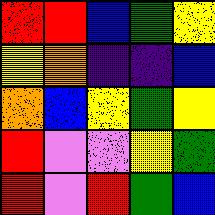[["red", "red", "blue", "green", "yellow"], ["yellow", "orange", "indigo", "indigo", "blue"], ["orange", "blue", "yellow", "green", "yellow"], ["red", "violet", "violet", "yellow", "green"], ["red", "violet", "red", "green", "blue"]]